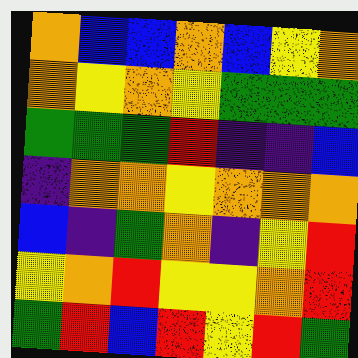[["orange", "blue", "blue", "orange", "blue", "yellow", "orange"], ["orange", "yellow", "orange", "yellow", "green", "green", "green"], ["green", "green", "green", "red", "indigo", "indigo", "blue"], ["indigo", "orange", "orange", "yellow", "orange", "orange", "orange"], ["blue", "indigo", "green", "orange", "indigo", "yellow", "red"], ["yellow", "orange", "red", "yellow", "yellow", "orange", "red"], ["green", "red", "blue", "red", "yellow", "red", "green"]]